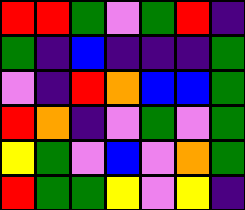[["red", "red", "green", "violet", "green", "red", "indigo"], ["green", "indigo", "blue", "indigo", "indigo", "indigo", "green"], ["violet", "indigo", "red", "orange", "blue", "blue", "green"], ["red", "orange", "indigo", "violet", "green", "violet", "green"], ["yellow", "green", "violet", "blue", "violet", "orange", "green"], ["red", "green", "green", "yellow", "violet", "yellow", "indigo"]]